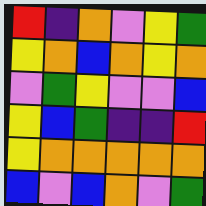[["red", "indigo", "orange", "violet", "yellow", "green"], ["yellow", "orange", "blue", "orange", "yellow", "orange"], ["violet", "green", "yellow", "violet", "violet", "blue"], ["yellow", "blue", "green", "indigo", "indigo", "red"], ["yellow", "orange", "orange", "orange", "orange", "orange"], ["blue", "violet", "blue", "orange", "violet", "green"]]